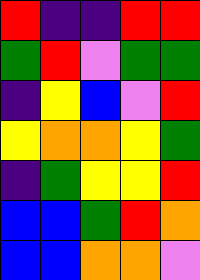[["red", "indigo", "indigo", "red", "red"], ["green", "red", "violet", "green", "green"], ["indigo", "yellow", "blue", "violet", "red"], ["yellow", "orange", "orange", "yellow", "green"], ["indigo", "green", "yellow", "yellow", "red"], ["blue", "blue", "green", "red", "orange"], ["blue", "blue", "orange", "orange", "violet"]]